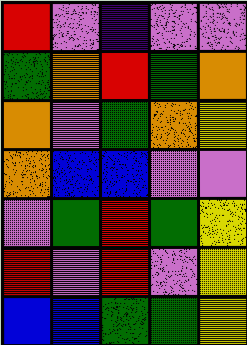[["red", "violet", "indigo", "violet", "violet"], ["green", "orange", "red", "green", "orange"], ["orange", "violet", "green", "orange", "yellow"], ["orange", "blue", "blue", "violet", "violet"], ["violet", "green", "red", "green", "yellow"], ["red", "violet", "red", "violet", "yellow"], ["blue", "blue", "green", "green", "yellow"]]